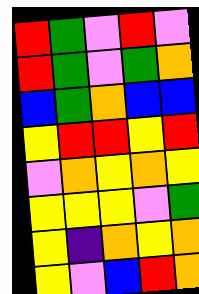[["red", "green", "violet", "red", "violet"], ["red", "green", "violet", "green", "orange"], ["blue", "green", "orange", "blue", "blue"], ["yellow", "red", "red", "yellow", "red"], ["violet", "orange", "yellow", "orange", "yellow"], ["yellow", "yellow", "yellow", "violet", "green"], ["yellow", "indigo", "orange", "yellow", "orange"], ["yellow", "violet", "blue", "red", "orange"]]